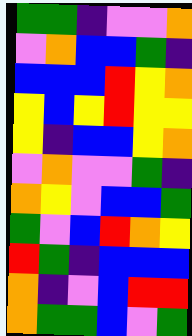[["green", "green", "indigo", "violet", "violet", "orange"], ["violet", "orange", "blue", "blue", "green", "indigo"], ["blue", "blue", "blue", "red", "yellow", "orange"], ["yellow", "blue", "yellow", "red", "yellow", "yellow"], ["yellow", "indigo", "blue", "blue", "yellow", "orange"], ["violet", "orange", "violet", "violet", "green", "indigo"], ["orange", "yellow", "violet", "blue", "blue", "green"], ["green", "violet", "blue", "red", "orange", "yellow"], ["red", "green", "indigo", "blue", "blue", "blue"], ["orange", "indigo", "violet", "blue", "red", "red"], ["orange", "green", "green", "blue", "violet", "green"]]